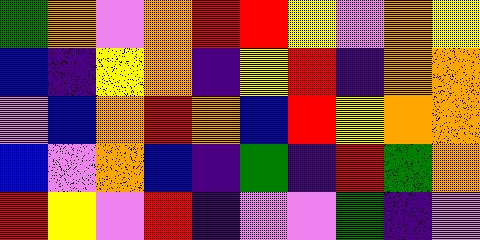[["green", "orange", "violet", "orange", "red", "red", "yellow", "violet", "orange", "yellow"], ["blue", "indigo", "yellow", "orange", "indigo", "yellow", "red", "indigo", "orange", "orange"], ["violet", "blue", "orange", "red", "orange", "blue", "red", "yellow", "orange", "orange"], ["blue", "violet", "orange", "blue", "indigo", "green", "indigo", "red", "green", "orange"], ["red", "yellow", "violet", "red", "indigo", "violet", "violet", "green", "indigo", "violet"]]